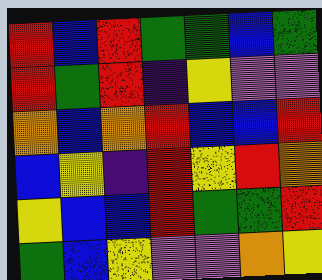[["red", "blue", "red", "green", "green", "blue", "green"], ["red", "green", "red", "indigo", "yellow", "violet", "violet"], ["orange", "blue", "orange", "red", "blue", "blue", "red"], ["blue", "yellow", "indigo", "red", "yellow", "red", "orange"], ["yellow", "blue", "blue", "red", "green", "green", "red"], ["green", "blue", "yellow", "violet", "violet", "orange", "yellow"]]